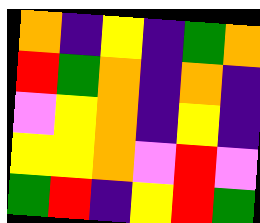[["orange", "indigo", "yellow", "indigo", "green", "orange"], ["red", "green", "orange", "indigo", "orange", "indigo"], ["violet", "yellow", "orange", "indigo", "yellow", "indigo"], ["yellow", "yellow", "orange", "violet", "red", "violet"], ["green", "red", "indigo", "yellow", "red", "green"]]